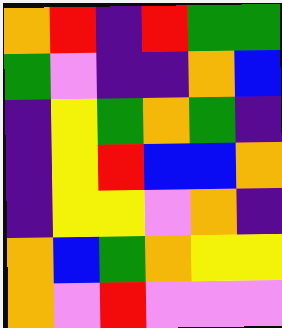[["orange", "red", "indigo", "red", "green", "green"], ["green", "violet", "indigo", "indigo", "orange", "blue"], ["indigo", "yellow", "green", "orange", "green", "indigo"], ["indigo", "yellow", "red", "blue", "blue", "orange"], ["indigo", "yellow", "yellow", "violet", "orange", "indigo"], ["orange", "blue", "green", "orange", "yellow", "yellow"], ["orange", "violet", "red", "violet", "violet", "violet"]]